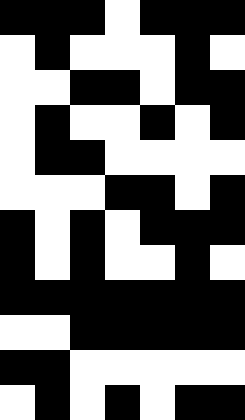[["black", "black", "black", "white", "black", "black", "black"], ["white", "black", "white", "white", "white", "black", "white"], ["white", "white", "black", "black", "white", "black", "black"], ["white", "black", "white", "white", "black", "white", "black"], ["white", "black", "black", "white", "white", "white", "white"], ["white", "white", "white", "black", "black", "white", "black"], ["black", "white", "black", "white", "black", "black", "black"], ["black", "white", "black", "white", "white", "black", "white"], ["black", "black", "black", "black", "black", "black", "black"], ["white", "white", "black", "black", "black", "black", "black"], ["black", "black", "white", "white", "white", "white", "white"], ["white", "black", "white", "black", "white", "black", "black"]]